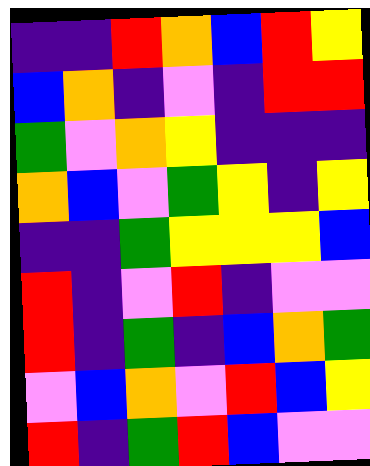[["indigo", "indigo", "red", "orange", "blue", "red", "yellow"], ["blue", "orange", "indigo", "violet", "indigo", "red", "red"], ["green", "violet", "orange", "yellow", "indigo", "indigo", "indigo"], ["orange", "blue", "violet", "green", "yellow", "indigo", "yellow"], ["indigo", "indigo", "green", "yellow", "yellow", "yellow", "blue"], ["red", "indigo", "violet", "red", "indigo", "violet", "violet"], ["red", "indigo", "green", "indigo", "blue", "orange", "green"], ["violet", "blue", "orange", "violet", "red", "blue", "yellow"], ["red", "indigo", "green", "red", "blue", "violet", "violet"]]